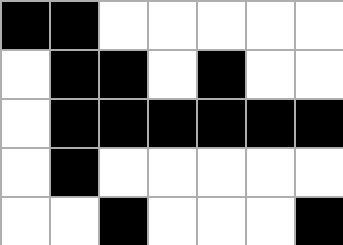[["black", "black", "white", "white", "white", "white", "white"], ["white", "black", "black", "white", "black", "white", "white"], ["white", "black", "black", "black", "black", "black", "black"], ["white", "black", "white", "white", "white", "white", "white"], ["white", "white", "black", "white", "white", "white", "black"]]